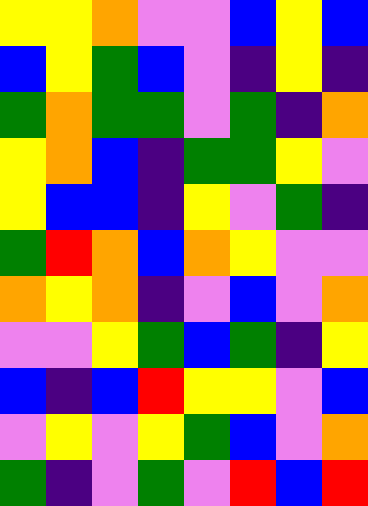[["yellow", "yellow", "orange", "violet", "violet", "blue", "yellow", "blue"], ["blue", "yellow", "green", "blue", "violet", "indigo", "yellow", "indigo"], ["green", "orange", "green", "green", "violet", "green", "indigo", "orange"], ["yellow", "orange", "blue", "indigo", "green", "green", "yellow", "violet"], ["yellow", "blue", "blue", "indigo", "yellow", "violet", "green", "indigo"], ["green", "red", "orange", "blue", "orange", "yellow", "violet", "violet"], ["orange", "yellow", "orange", "indigo", "violet", "blue", "violet", "orange"], ["violet", "violet", "yellow", "green", "blue", "green", "indigo", "yellow"], ["blue", "indigo", "blue", "red", "yellow", "yellow", "violet", "blue"], ["violet", "yellow", "violet", "yellow", "green", "blue", "violet", "orange"], ["green", "indigo", "violet", "green", "violet", "red", "blue", "red"]]